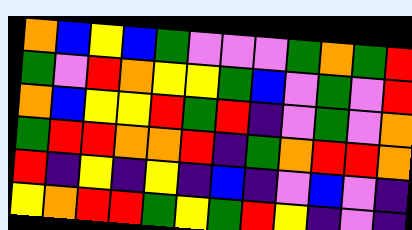[["orange", "blue", "yellow", "blue", "green", "violet", "violet", "violet", "green", "orange", "green", "red"], ["green", "violet", "red", "orange", "yellow", "yellow", "green", "blue", "violet", "green", "violet", "red"], ["orange", "blue", "yellow", "yellow", "red", "green", "red", "indigo", "violet", "green", "violet", "orange"], ["green", "red", "red", "orange", "orange", "red", "indigo", "green", "orange", "red", "red", "orange"], ["red", "indigo", "yellow", "indigo", "yellow", "indigo", "blue", "indigo", "violet", "blue", "violet", "indigo"], ["yellow", "orange", "red", "red", "green", "yellow", "green", "red", "yellow", "indigo", "violet", "indigo"]]